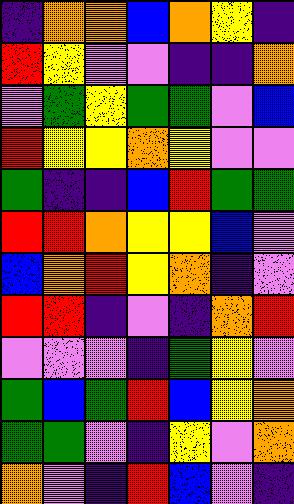[["indigo", "orange", "orange", "blue", "orange", "yellow", "indigo"], ["red", "yellow", "violet", "violet", "indigo", "indigo", "orange"], ["violet", "green", "yellow", "green", "green", "violet", "blue"], ["red", "yellow", "yellow", "orange", "yellow", "violet", "violet"], ["green", "indigo", "indigo", "blue", "red", "green", "green"], ["red", "red", "orange", "yellow", "yellow", "blue", "violet"], ["blue", "orange", "red", "yellow", "orange", "indigo", "violet"], ["red", "red", "indigo", "violet", "indigo", "orange", "red"], ["violet", "violet", "violet", "indigo", "green", "yellow", "violet"], ["green", "blue", "green", "red", "blue", "yellow", "orange"], ["green", "green", "violet", "indigo", "yellow", "violet", "orange"], ["orange", "violet", "indigo", "red", "blue", "violet", "indigo"]]